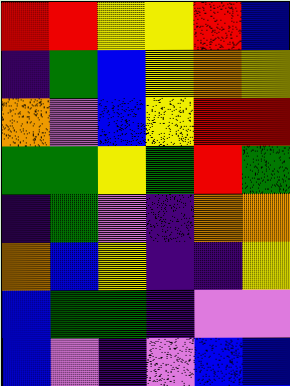[["red", "red", "yellow", "yellow", "red", "blue"], ["indigo", "green", "blue", "yellow", "orange", "yellow"], ["orange", "violet", "blue", "yellow", "red", "red"], ["green", "green", "yellow", "green", "red", "green"], ["indigo", "green", "violet", "indigo", "orange", "orange"], ["orange", "blue", "yellow", "indigo", "indigo", "yellow"], ["blue", "green", "green", "indigo", "violet", "violet"], ["blue", "violet", "indigo", "violet", "blue", "blue"]]